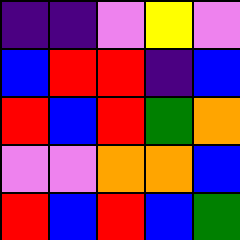[["indigo", "indigo", "violet", "yellow", "violet"], ["blue", "red", "red", "indigo", "blue"], ["red", "blue", "red", "green", "orange"], ["violet", "violet", "orange", "orange", "blue"], ["red", "blue", "red", "blue", "green"]]